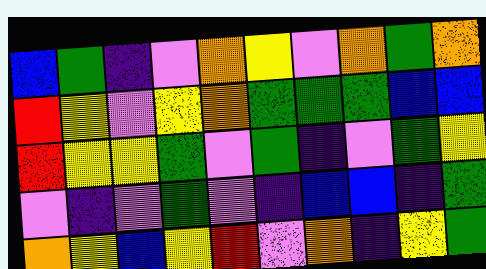[["blue", "green", "indigo", "violet", "orange", "yellow", "violet", "orange", "green", "orange"], ["red", "yellow", "violet", "yellow", "orange", "green", "green", "green", "blue", "blue"], ["red", "yellow", "yellow", "green", "violet", "green", "indigo", "violet", "green", "yellow"], ["violet", "indigo", "violet", "green", "violet", "indigo", "blue", "blue", "indigo", "green"], ["orange", "yellow", "blue", "yellow", "red", "violet", "orange", "indigo", "yellow", "green"]]